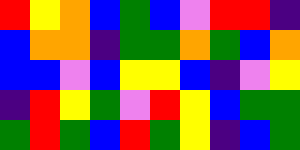[["red", "yellow", "orange", "blue", "green", "blue", "violet", "red", "red", "indigo"], ["blue", "orange", "orange", "indigo", "green", "green", "orange", "green", "blue", "orange"], ["blue", "blue", "violet", "blue", "yellow", "yellow", "blue", "indigo", "violet", "yellow"], ["indigo", "red", "yellow", "green", "violet", "red", "yellow", "blue", "green", "green"], ["green", "red", "green", "blue", "red", "green", "yellow", "indigo", "blue", "green"]]